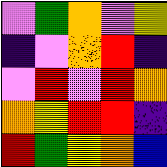[["violet", "green", "orange", "violet", "yellow"], ["indigo", "violet", "orange", "red", "indigo"], ["violet", "red", "violet", "red", "orange"], ["orange", "yellow", "red", "red", "indigo"], ["red", "green", "yellow", "orange", "blue"]]